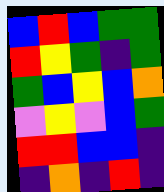[["blue", "red", "blue", "green", "green"], ["red", "yellow", "green", "indigo", "green"], ["green", "blue", "yellow", "blue", "orange"], ["violet", "yellow", "violet", "blue", "green"], ["red", "red", "blue", "blue", "indigo"], ["indigo", "orange", "indigo", "red", "indigo"]]